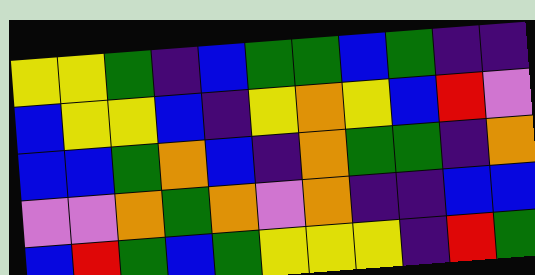[["yellow", "yellow", "green", "indigo", "blue", "green", "green", "blue", "green", "indigo", "indigo"], ["blue", "yellow", "yellow", "blue", "indigo", "yellow", "orange", "yellow", "blue", "red", "violet"], ["blue", "blue", "green", "orange", "blue", "indigo", "orange", "green", "green", "indigo", "orange"], ["violet", "violet", "orange", "green", "orange", "violet", "orange", "indigo", "indigo", "blue", "blue"], ["blue", "red", "green", "blue", "green", "yellow", "yellow", "yellow", "indigo", "red", "green"]]